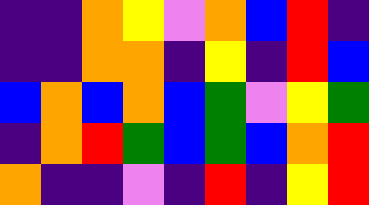[["indigo", "indigo", "orange", "yellow", "violet", "orange", "blue", "red", "indigo"], ["indigo", "indigo", "orange", "orange", "indigo", "yellow", "indigo", "red", "blue"], ["blue", "orange", "blue", "orange", "blue", "green", "violet", "yellow", "green"], ["indigo", "orange", "red", "green", "blue", "green", "blue", "orange", "red"], ["orange", "indigo", "indigo", "violet", "indigo", "red", "indigo", "yellow", "red"]]